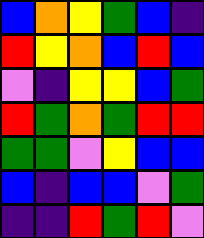[["blue", "orange", "yellow", "green", "blue", "indigo"], ["red", "yellow", "orange", "blue", "red", "blue"], ["violet", "indigo", "yellow", "yellow", "blue", "green"], ["red", "green", "orange", "green", "red", "red"], ["green", "green", "violet", "yellow", "blue", "blue"], ["blue", "indigo", "blue", "blue", "violet", "green"], ["indigo", "indigo", "red", "green", "red", "violet"]]